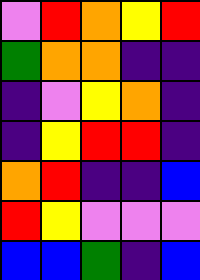[["violet", "red", "orange", "yellow", "red"], ["green", "orange", "orange", "indigo", "indigo"], ["indigo", "violet", "yellow", "orange", "indigo"], ["indigo", "yellow", "red", "red", "indigo"], ["orange", "red", "indigo", "indigo", "blue"], ["red", "yellow", "violet", "violet", "violet"], ["blue", "blue", "green", "indigo", "blue"]]